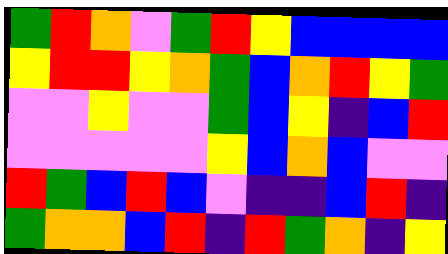[["green", "red", "orange", "violet", "green", "red", "yellow", "blue", "blue", "blue", "blue"], ["yellow", "red", "red", "yellow", "orange", "green", "blue", "orange", "red", "yellow", "green"], ["violet", "violet", "yellow", "violet", "violet", "green", "blue", "yellow", "indigo", "blue", "red"], ["violet", "violet", "violet", "violet", "violet", "yellow", "blue", "orange", "blue", "violet", "violet"], ["red", "green", "blue", "red", "blue", "violet", "indigo", "indigo", "blue", "red", "indigo"], ["green", "orange", "orange", "blue", "red", "indigo", "red", "green", "orange", "indigo", "yellow"]]